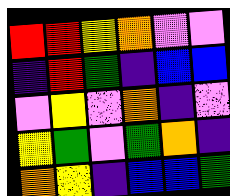[["red", "red", "yellow", "orange", "violet", "violet"], ["indigo", "red", "green", "indigo", "blue", "blue"], ["violet", "yellow", "violet", "orange", "indigo", "violet"], ["yellow", "green", "violet", "green", "orange", "indigo"], ["orange", "yellow", "indigo", "blue", "blue", "green"]]